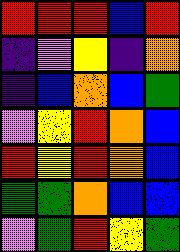[["red", "red", "red", "blue", "red"], ["indigo", "violet", "yellow", "indigo", "orange"], ["indigo", "blue", "orange", "blue", "green"], ["violet", "yellow", "red", "orange", "blue"], ["red", "yellow", "red", "orange", "blue"], ["green", "green", "orange", "blue", "blue"], ["violet", "green", "red", "yellow", "green"]]